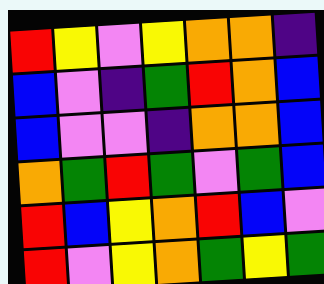[["red", "yellow", "violet", "yellow", "orange", "orange", "indigo"], ["blue", "violet", "indigo", "green", "red", "orange", "blue"], ["blue", "violet", "violet", "indigo", "orange", "orange", "blue"], ["orange", "green", "red", "green", "violet", "green", "blue"], ["red", "blue", "yellow", "orange", "red", "blue", "violet"], ["red", "violet", "yellow", "orange", "green", "yellow", "green"]]